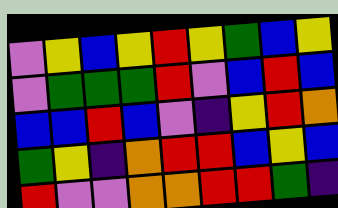[["violet", "yellow", "blue", "yellow", "red", "yellow", "green", "blue", "yellow"], ["violet", "green", "green", "green", "red", "violet", "blue", "red", "blue"], ["blue", "blue", "red", "blue", "violet", "indigo", "yellow", "red", "orange"], ["green", "yellow", "indigo", "orange", "red", "red", "blue", "yellow", "blue"], ["red", "violet", "violet", "orange", "orange", "red", "red", "green", "indigo"]]